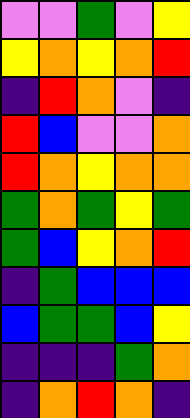[["violet", "violet", "green", "violet", "yellow"], ["yellow", "orange", "yellow", "orange", "red"], ["indigo", "red", "orange", "violet", "indigo"], ["red", "blue", "violet", "violet", "orange"], ["red", "orange", "yellow", "orange", "orange"], ["green", "orange", "green", "yellow", "green"], ["green", "blue", "yellow", "orange", "red"], ["indigo", "green", "blue", "blue", "blue"], ["blue", "green", "green", "blue", "yellow"], ["indigo", "indigo", "indigo", "green", "orange"], ["indigo", "orange", "red", "orange", "indigo"]]